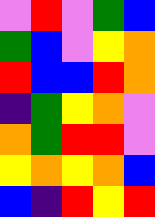[["violet", "red", "violet", "green", "blue"], ["green", "blue", "violet", "yellow", "orange"], ["red", "blue", "blue", "red", "orange"], ["indigo", "green", "yellow", "orange", "violet"], ["orange", "green", "red", "red", "violet"], ["yellow", "orange", "yellow", "orange", "blue"], ["blue", "indigo", "red", "yellow", "red"]]